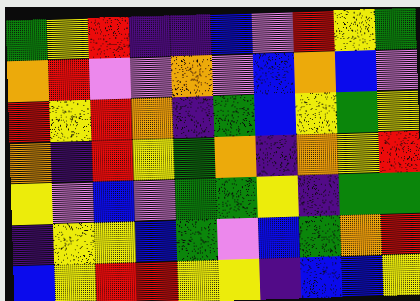[["green", "yellow", "red", "indigo", "indigo", "blue", "violet", "red", "yellow", "green"], ["orange", "red", "violet", "violet", "orange", "violet", "blue", "orange", "blue", "violet"], ["red", "yellow", "red", "orange", "indigo", "green", "blue", "yellow", "green", "yellow"], ["orange", "indigo", "red", "yellow", "green", "orange", "indigo", "orange", "yellow", "red"], ["yellow", "violet", "blue", "violet", "green", "green", "yellow", "indigo", "green", "green"], ["indigo", "yellow", "yellow", "blue", "green", "violet", "blue", "green", "orange", "red"], ["blue", "yellow", "red", "red", "yellow", "yellow", "indigo", "blue", "blue", "yellow"]]